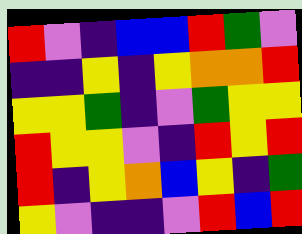[["red", "violet", "indigo", "blue", "blue", "red", "green", "violet"], ["indigo", "indigo", "yellow", "indigo", "yellow", "orange", "orange", "red"], ["yellow", "yellow", "green", "indigo", "violet", "green", "yellow", "yellow"], ["red", "yellow", "yellow", "violet", "indigo", "red", "yellow", "red"], ["red", "indigo", "yellow", "orange", "blue", "yellow", "indigo", "green"], ["yellow", "violet", "indigo", "indigo", "violet", "red", "blue", "red"]]